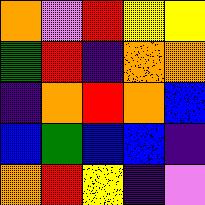[["orange", "violet", "red", "yellow", "yellow"], ["green", "red", "indigo", "orange", "orange"], ["indigo", "orange", "red", "orange", "blue"], ["blue", "green", "blue", "blue", "indigo"], ["orange", "red", "yellow", "indigo", "violet"]]